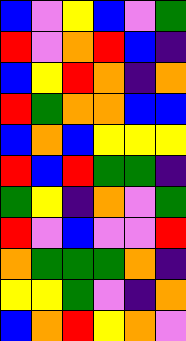[["blue", "violet", "yellow", "blue", "violet", "green"], ["red", "violet", "orange", "red", "blue", "indigo"], ["blue", "yellow", "red", "orange", "indigo", "orange"], ["red", "green", "orange", "orange", "blue", "blue"], ["blue", "orange", "blue", "yellow", "yellow", "yellow"], ["red", "blue", "red", "green", "green", "indigo"], ["green", "yellow", "indigo", "orange", "violet", "green"], ["red", "violet", "blue", "violet", "violet", "red"], ["orange", "green", "green", "green", "orange", "indigo"], ["yellow", "yellow", "green", "violet", "indigo", "orange"], ["blue", "orange", "red", "yellow", "orange", "violet"]]